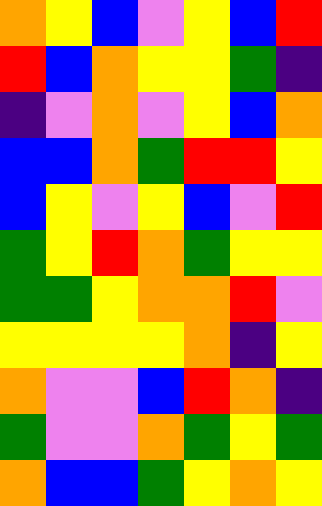[["orange", "yellow", "blue", "violet", "yellow", "blue", "red"], ["red", "blue", "orange", "yellow", "yellow", "green", "indigo"], ["indigo", "violet", "orange", "violet", "yellow", "blue", "orange"], ["blue", "blue", "orange", "green", "red", "red", "yellow"], ["blue", "yellow", "violet", "yellow", "blue", "violet", "red"], ["green", "yellow", "red", "orange", "green", "yellow", "yellow"], ["green", "green", "yellow", "orange", "orange", "red", "violet"], ["yellow", "yellow", "yellow", "yellow", "orange", "indigo", "yellow"], ["orange", "violet", "violet", "blue", "red", "orange", "indigo"], ["green", "violet", "violet", "orange", "green", "yellow", "green"], ["orange", "blue", "blue", "green", "yellow", "orange", "yellow"]]